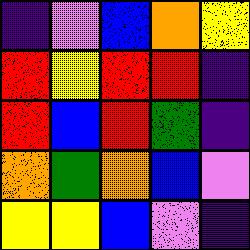[["indigo", "violet", "blue", "orange", "yellow"], ["red", "yellow", "red", "red", "indigo"], ["red", "blue", "red", "green", "indigo"], ["orange", "green", "orange", "blue", "violet"], ["yellow", "yellow", "blue", "violet", "indigo"]]